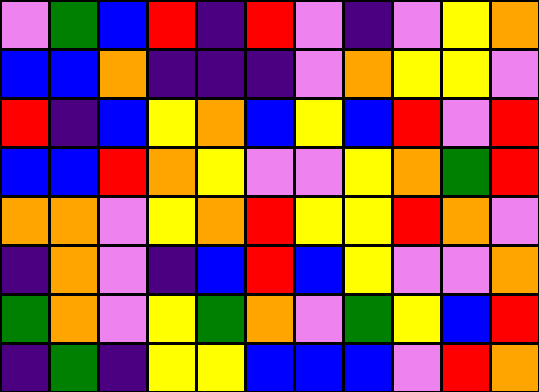[["violet", "green", "blue", "red", "indigo", "red", "violet", "indigo", "violet", "yellow", "orange"], ["blue", "blue", "orange", "indigo", "indigo", "indigo", "violet", "orange", "yellow", "yellow", "violet"], ["red", "indigo", "blue", "yellow", "orange", "blue", "yellow", "blue", "red", "violet", "red"], ["blue", "blue", "red", "orange", "yellow", "violet", "violet", "yellow", "orange", "green", "red"], ["orange", "orange", "violet", "yellow", "orange", "red", "yellow", "yellow", "red", "orange", "violet"], ["indigo", "orange", "violet", "indigo", "blue", "red", "blue", "yellow", "violet", "violet", "orange"], ["green", "orange", "violet", "yellow", "green", "orange", "violet", "green", "yellow", "blue", "red"], ["indigo", "green", "indigo", "yellow", "yellow", "blue", "blue", "blue", "violet", "red", "orange"]]